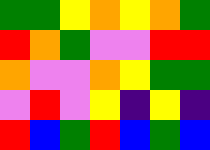[["green", "green", "yellow", "orange", "yellow", "orange", "green"], ["red", "orange", "green", "violet", "violet", "red", "red"], ["orange", "violet", "violet", "orange", "yellow", "green", "green"], ["violet", "red", "violet", "yellow", "indigo", "yellow", "indigo"], ["red", "blue", "green", "red", "blue", "green", "blue"]]